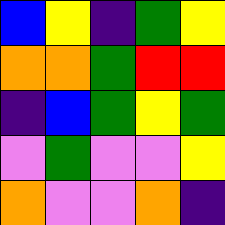[["blue", "yellow", "indigo", "green", "yellow"], ["orange", "orange", "green", "red", "red"], ["indigo", "blue", "green", "yellow", "green"], ["violet", "green", "violet", "violet", "yellow"], ["orange", "violet", "violet", "orange", "indigo"]]